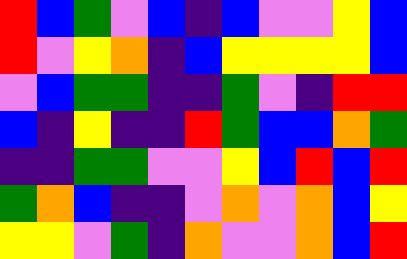[["red", "blue", "green", "violet", "blue", "indigo", "blue", "violet", "violet", "yellow", "blue"], ["red", "violet", "yellow", "orange", "indigo", "blue", "yellow", "yellow", "yellow", "yellow", "blue"], ["violet", "blue", "green", "green", "indigo", "indigo", "green", "violet", "indigo", "red", "red"], ["blue", "indigo", "yellow", "indigo", "indigo", "red", "green", "blue", "blue", "orange", "green"], ["indigo", "indigo", "green", "green", "violet", "violet", "yellow", "blue", "red", "blue", "red"], ["green", "orange", "blue", "indigo", "indigo", "violet", "orange", "violet", "orange", "blue", "yellow"], ["yellow", "yellow", "violet", "green", "indigo", "orange", "violet", "violet", "orange", "blue", "red"]]